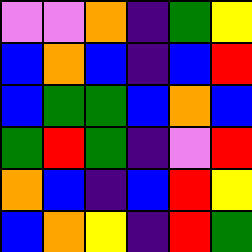[["violet", "violet", "orange", "indigo", "green", "yellow"], ["blue", "orange", "blue", "indigo", "blue", "red"], ["blue", "green", "green", "blue", "orange", "blue"], ["green", "red", "green", "indigo", "violet", "red"], ["orange", "blue", "indigo", "blue", "red", "yellow"], ["blue", "orange", "yellow", "indigo", "red", "green"]]